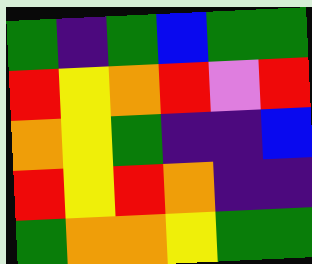[["green", "indigo", "green", "blue", "green", "green"], ["red", "yellow", "orange", "red", "violet", "red"], ["orange", "yellow", "green", "indigo", "indigo", "blue"], ["red", "yellow", "red", "orange", "indigo", "indigo"], ["green", "orange", "orange", "yellow", "green", "green"]]